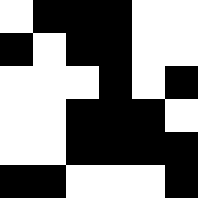[["white", "black", "black", "black", "white", "white"], ["black", "white", "black", "black", "white", "white"], ["white", "white", "white", "black", "white", "black"], ["white", "white", "black", "black", "black", "white"], ["white", "white", "black", "black", "black", "black"], ["black", "black", "white", "white", "white", "black"]]